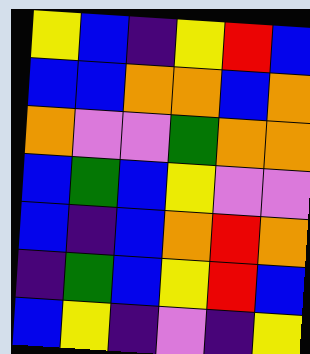[["yellow", "blue", "indigo", "yellow", "red", "blue"], ["blue", "blue", "orange", "orange", "blue", "orange"], ["orange", "violet", "violet", "green", "orange", "orange"], ["blue", "green", "blue", "yellow", "violet", "violet"], ["blue", "indigo", "blue", "orange", "red", "orange"], ["indigo", "green", "blue", "yellow", "red", "blue"], ["blue", "yellow", "indigo", "violet", "indigo", "yellow"]]